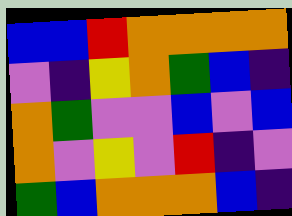[["blue", "blue", "red", "orange", "orange", "orange", "orange"], ["violet", "indigo", "yellow", "orange", "green", "blue", "indigo"], ["orange", "green", "violet", "violet", "blue", "violet", "blue"], ["orange", "violet", "yellow", "violet", "red", "indigo", "violet"], ["green", "blue", "orange", "orange", "orange", "blue", "indigo"]]